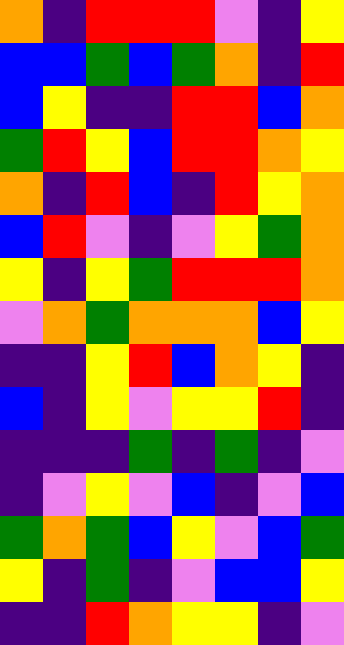[["orange", "indigo", "red", "red", "red", "violet", "indigo", "yellow"], ["blue", "blue", "green", "blue", "green", "orange", "indigo", "red"], ["blue", "yellow", "indigo", "indigo", "red", "red", "blue", "orange"], ["green", "red", "yellow", "blue", "red", "red", "orange", "yellow"], ["orange", "indigo", "red", "blue", "indigo", "red", "yellow", "orange"], ["blue", "red", "violet", "indigo", "violet", "yellow", "green", "orange"], ["yellow", "indigo", "yellow", "green", "red", "red", "red", "orange"], ["violet", "orange", "green", "orange", "orange", "orange", "blue", "yellow"], ["indigo", "indigo", "yellow", "red", "blue", "orange", "yellow", "indigo"], ["blue", "indigo", "yellow", "violet", "yellow", "yellow", "red", "indigo"], ["indigo", "indigo", "indigo", "green", "indigo", "green", "indigo", "violet"], ["indigo", "violet", "yellow", "violet", "blue", "indigo", "violet", "blue"], ["green", "orange", "green", "blue", "yellow", "violet", "blue", "green"], ["yellow", "indigo", "green", "indigo", "violet", "blue", "blue", "yellow"], ["indigo", "indigo", "red", "orange", "yellow", "yellow", "indigo", "violet"]]